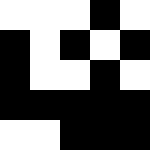[["white", "white", "white", "black", "white"], ["black", "white", "black", "white", "black"], ["black", "white", "white", "black", "white"], ["black", "black", "black", "black", "black"], ["white", "white", "black", "black", "black"]]